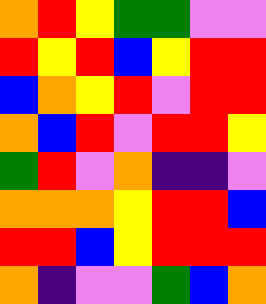[["orange", "red", "yellow", "green", "green", "violet", "violet"], ["red", "yellow", "red", "blue", "yellow", "red", "red"], ["blue", "orange", "yellow", "red", "violet", "red", "red"], ["orange", "blue", "red", "violet", "red", "red", "yellow"], ["green", "red", "violet", "orange", "indigo", "indigo", "violet"], ["orange", "orange", "orange", "yellow", "red", "red", "blue"], ["red", "red", "blue", "yellow", "red", "red", "red"], ["orange", "indigo", "violet", "violet", "green", "blue", "orange"]]